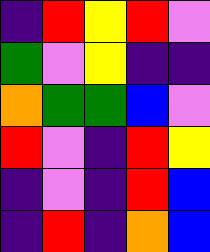[["indigo", "red", "yellow", "red", "violet"], ["green", "violet", "yellow", "indigo", "indigo"], ["orange", "green", "green", "blue", "violet"], ["red", "violet", "indigo", "red", "yellow"], ["indigo", "violet", "indigo", "red", "blue"], ["indigo", "red", "indigo", "orange", "blue"]]